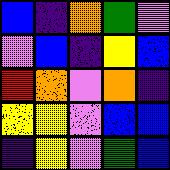[["blue", "indigo", "orange", "green", "violet"], ["violet", "blue", "indigo", "yellow", "blue"], ["red", "orange", "violet", "orange", "indigo"], ["yellow", "yellow", "violet", "blue", "blue"], ["indigo", "yellow", "violet", "green", "blue"]]